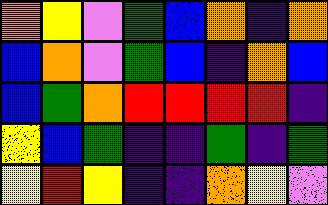[["orange", "yellow", "violet", "green", "blue", "orange", "indigo", "orange"], ["blue", "orange", "violet", "green", "blue", "indigo", "orange", "blue"], ["blue", "green", "orange", "red", "red", "red", "red", "indigo"], ["yellow", "blue", "green", "indigo", "indigo", "green", "indigo", "green"], ["yellow", "red", "yellow", "indigo", "indigo", "orange", "yellow", "violet"]]